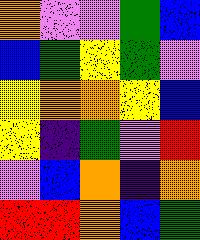[["orange", "violet", "violet", "green", "blue"], ["blue", "green", "yellow", "green", "violet"], ["yellow", "orange", "orange", "yellow", "blue"], ["yellow", "indigo", "green", "violet", "red"], ["violet", "blue", "orange", "indigo", "orange"], ["red", "red", "orange", "blue", "green"]]